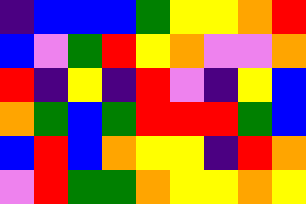[["indigo", "blue", "blue", "blue", "green", "yellow", "yellow", "orange", "red"], ["blue", "violet", "green", "red", "yellow", "orange", "violet", "violet", "orange"], ["red", "indigo", "yellow", "indigo", "red", "violet", "indigo", "yellow", "blue"], ["orange", "green", "blue", "green", "red", "red", "red", "green", "blue"], ["blue", "red", "blue", "orange", "yellow", "yellow", "indigo", "red", "orange"], ["violet", "red", "green", "green", "orange", "yellow", "yellow", "orange", "yellow"]]